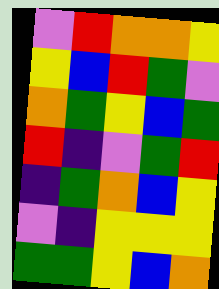[["violet", "red", "orange", "orange", "yellow"], ["yellow", "blue", "red", "green", "violet"], ["orange", "green", "yellow", "blue", "green"], ["red", "indigo", "violet", "green", "red"], ["indigo", "green", "orange", "blue", "yellow"], ["violet", "indigo", "yellow", "yellow", "yellow"], ["green", "green", "yellow", "blue", "orange"]]